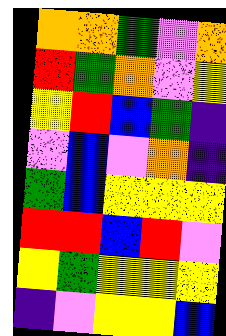[["orange", "orange", "green", "violet", "orange"], ["red", "green", "orange", "violet", "yellow"], ["yellow", "red", "blue", "green", "indigo"], ["violet", "blue", "violet", "orange", "indigo"], ["green", "blue", "yellow", "yellow", "yellow"], ["red", "red", "blue", "red", "violet"], ["yellow", "green", "yellow", "yellow", "yellow"], ["indigo", "violet", "yellow", "yellow", "blue"]]